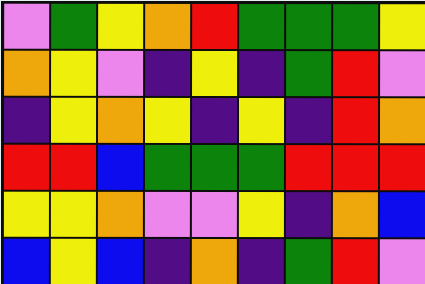[["violet", "green", "yellow", "orange", "red", "green", "green", "green", "yellow"], ["orange", "yellow", "violet", "indigo", "yellow", "indigo", "green", "red", "violet"], ["indigo", "yellow", "orange", "yellow", "indigo", "yellow", "indigo", "red", "orange"], ["red", "red", "blue", "green", "green", "green", "red", "red", "red"], ["yellow", "yellow", "orange", "violet", "violet", "yellow", "indigo", "orange", "blue"], ["blue", "yellow", "blue", "indigo", "orange", "indigo", "green", "red", "violet"]]